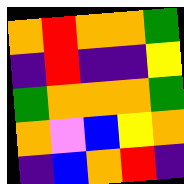[["orange", "red", "orange", "orange", "green"], ["indigo", "red", "indigo", "indigo", "yellow"], ["green", "orange", "orange", "orange", "green"], ["orange", "violet", "blue", "yellow", "orange"], ["indigo", "blue", "orange", "red", "indigo"]]